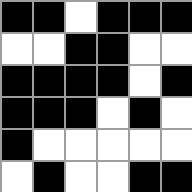[["black", "black", "white", "black", "black", "black"], ["white", "white", "black", "black", "white", "white"], ["black", "black", "black", "black", "white", "black"], ["black", "black", "black", "white", "black", "white"], ["black", "white", "white", "white", "white", "white"], ["white", "black", "white", "white", "black", "black"]]